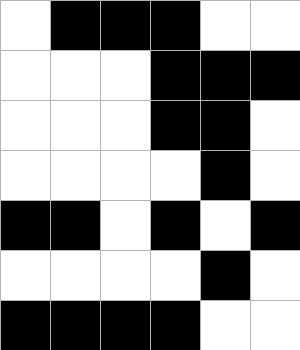[["white", "black", "black", "black", "white", "white"], ["white", "white", "white", "black", "black", "black"], ["white", "white", "white", "black", "black", "white"], ["white", "white", "white", "white", "black", "white"], ["black", "black", "white", "black", "white", "black"], ["white", "white", "white", "white", "black", "white"], ["black", "black", "black", "black", "white", "white"]]